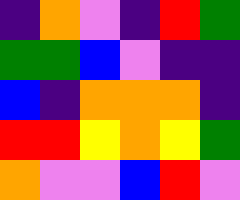[["indigo", "orange", "violet", "indigo", "red", "green"], ["green", "green", "blue", "violet", "indigo", "indigo"], ["blue", "indigo", "orange", "orange", "orange", "indigo"], ["red", "red", "yellow", "orange", "yellow", "green"], ["orange", "violet", "violet", "blue", "red", "violet"]]